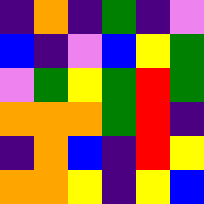[["indigo", "orange", "indigo", "green", "indigo", "violet"], ["blue", "indigo", "violet", "blue", "yellow", "green"], ["violet", "green", "yellow", "green", "red", "green"], ["orange", "orange", "orange", "green", "red", "indigo"], ["indigo", "orange", "blue", "indigo", "red", "yellow"], ["orange", "orange", "yellow", "indigo", "yellow", "blue"]]